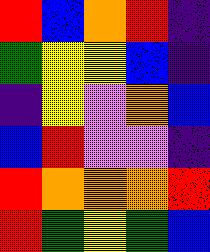[["red", "blue", "orange", "red", "indigo"], ["green", "yellow", "yellow", "blue", "indigo"], ["indigo", "yellow", "violet", "orange", "blue"], ["blue", "red", "violet", "violet", "indigo"], ["red", "orange", "orange", "orange", "red"], ["red", "green", "yellow", "green", "blue"]]